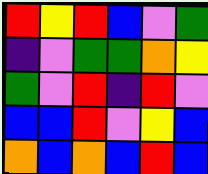[["red", "yellow", "red", "blue", "violet", "green"], ["indigo", "violet", "green", "green", "orange", "yellow"], ["green", "violet", "red", "indigo", "red", "violet"], ["blue", "blue", "red", "violet", "yellow", "blue"], ["orange", "blue", "orange", "blue", "red", "blue"]]